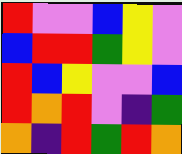[["red", "violet", "violet", "blue", "yellow", "violet"], ["blue", "red", "red", "green", "yellow", "violet"], ["red", "blue", "yellow", "violet", "violet", "blue"], ["red", "orange", "red", "violet", "indigo", "green"], ["orange", "indigo", "red", "green", "red", "orange"]]